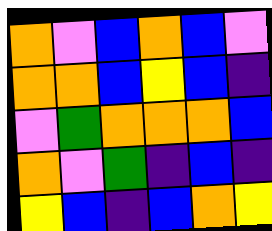[["orange", "violet", "blue", "orange", "blue", "violet"], ["orange", "orange", "blue", "yellow", "blue", "indigo"], ["violet", "green", "orange", "orange", "orange", "blue"], ["orange", "violet", "green", "indigo", "blue", "indigo"], ["yellow", "blue", "indigo", "blue", "orange", "yellow"]]